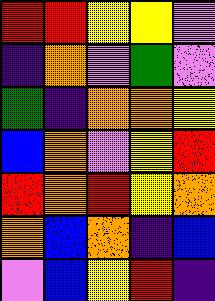[["red", "red", "yellow", "yellow", "violet"], ["indigo", "orange", "violet", "green", "violet"], ["green", "indigo", "orange", "orange", "yellow"], ["blue", "orange", "violet", "yellow", "red"], ["red", "orange", "red", "yellow", "orange"], ["orange", "blue", "orange", "indigo", "blue"], ["violet", "blue", "yellow", "red", "indigo"]]